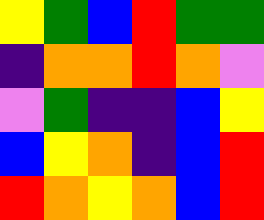[["yellow", "green", "blue", "red", "green", "green"], ["indigo", "orange", "orange", "red", "orange", "violet"], ["violet", "green", "indigo", "indigo", "blue", "yellow"], ["blue", "yellow", "orange", "indigo", "blue", "red"], ["red", "orange", "yellow", "orange", "blue", "red"]]